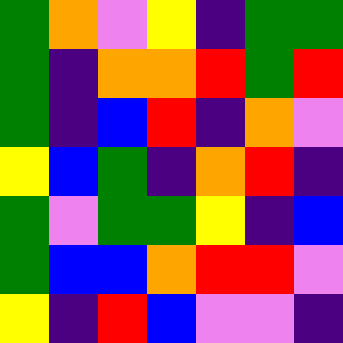[["green", "orange", "violet", "yellow", "indigo", "green", "green"], ["green", "indigo", "orange", "orange", "red", "green", "red"], ["green", "indigo", "blue", "red", "indigo", "orange", "violet"], ["yellow", "blue", "green", "indigo", "orange", "red", "indigo"], ["green", "violet", "green", "green", "yellow", "indigo", "blue"], ["green", "blue", "blue", "orange", "red", "red", "violet"], ["yellow", "indigo", "red", "blue", "violet", "violet", "indigo"]]